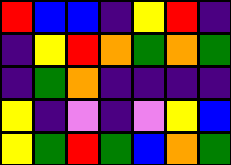[["red", "blue", "blue", "indigo", "yellow", "red", "indigo"], ["indigo", "yellow", "red", "orange", "green", "orange", "green"], ["indigo", "green", "orange", "indigo", "indigo", "indigo", "indigo"], ["yellow", "indigo", "violet", "indigo", "violet", "yellow", "blue"], ["yellow", "green", "red", "green", "blue", "orange", "green"]]